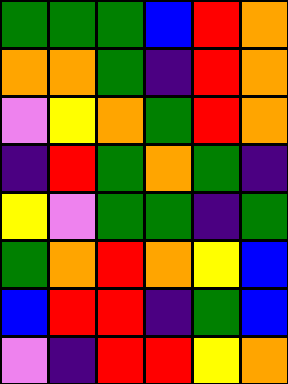[["green", "green", "green", "blue", "red", "orange"], ["orange", "orange", "green", "indigo", "red", "orange"], ["violet", "yellow", "orange", "green", "red", "orange"], ["indigo", "red", "green", "orange", "green", "indigo"], ["yellow", "violet", "green", "green", "indigo", "green"], ["green", "orange", "red", "orange", "yellow", "blue"], ["blue", "red", "red", "indigo", "green", "blue"], ["violet", "indigo", "red", "red", "yellow", "orange"]]